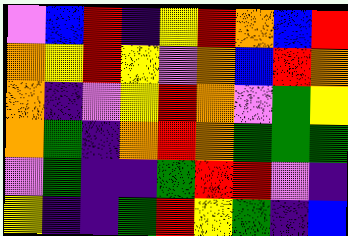[["violet", "blue", "red", "indigo", "yellow", "red", "orange", "blue", "red"], ["orange", "yellow", "red", "yellow", "violet", "orange", "blue", "red", "orange"], ["orange", "indigo", "violet", "yellow", "red", "orange", "violet", "green", "yellow"], ["orange", "green", "indigo", "orange", "red", "orange", "green", "green", "green"], ["violet", "green", "indigo", "indigo", "green", "red", "red", "violet", "indigo"], ["yellow", "indigo", "indigo", "green", "red", "yellow", "green", "indigo", "blue"]]